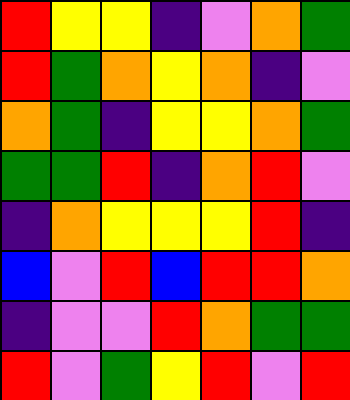[["red", "yellow", "yellow", "indigo", "violet", "orange", "green"], ["red", "green", "orange", "yellow", "orange", "indigo", "violet"], ["orange", "green", "indigo", "yellow", "yellow", "orange", "green"], ["green", "green", "red", "indigo", "orange", "red", "violet"], ["indigo", "orange", "yellow", "yellow", "yellow", "red", "indigo"], ["blue", "violet", "red", "blue", "red", "red", "orange"], ["indigo", "violet", "violet", "red", "orange", "green", "green"], ["red", "violet", "green", "yellow", "red", "violet", "red"]]